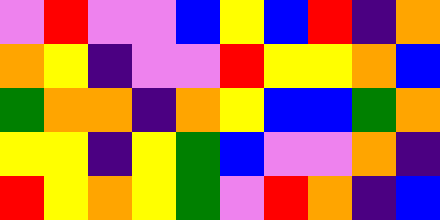[["violet", "red", "violet", "violet", "blue", "yellow", "blue", "red", "indigo", "orange"], ["orange", "yellow", "indigo", "violet", "violet", "red", "yellow", "yellow", "orange", "blue"], ["green", "orange", "orange", "indigo", "orange", "yellow", "blue", "blue", "green", "orange"], ["yellow", "yellow", "indigo", "yellow", "green", "blue", "violet", "violet", "orange", "indigo"], ["red", "yellow", "orange", "yellow", "green", "violet", "red", "orange", "indigo", "blue"]]